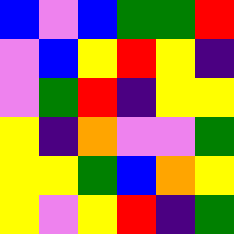[["blue", "violet", "blue", "green", "green", "red"], ["violet", "blue", "yellow", "red", "yellow", "indigo"], ["violet", "green", "red", "indigo", "yellow", "yellow"], ["yellow", "indigo", "orange", "violet", "violet", "green"], ["yellow", "yellow", "green", "blue", "orange", "yellow"], ["yellow", "violet", "yellow", "red", "indigo", "green"]]